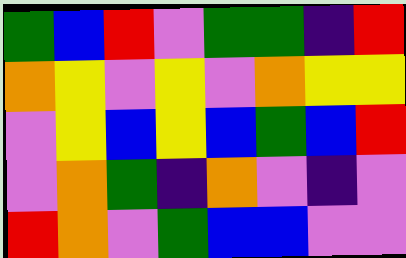[["green", "blue", "red", "violet", "green", "green", "indigo", "red"], ["orange", "yellow", "violet", "yellow", "violet", "orange", "yellow", "yellow"], ["violet", "yellow", "blue", "yellow", "blue", "green", "blue", "red"], ["violet", "orange", "green", "indigo", "orange", "violet", "indigo", "violet"], ["red", "orange", "violet", "green", "blue", "blue", "violet", "violet"]]